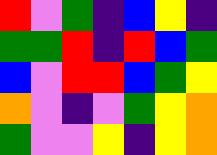[["red", "violet", "green", "indigo", "blue", "yellow", "indigo"], ["green", "green", "red", "indigo", "red", "blue", "green"], ["blue", "violet", "red", "red", "blue", "green", "yellow"], ["orange", "violet", "indigo", "violet", "green", "yellow", "orange"], ["green", "violet", "violet", "yellow", "indigo", "yellow", "orange"]]